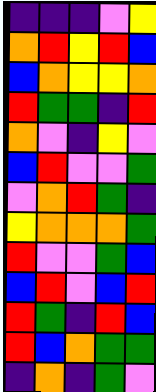[["indigo", "indigo", "indigo", "violet", "yellow"], ["orange", "red", "yellow", "red", "blue"], ["blue", "orange", "yellow", "yellow", "orange"], ["red", "green", "green", "indigo", "red"], ["orange", "violet", "indigo", "yellow", "violet"], ["blue", "red", "violet", "violet", "green"], ["violet", "orange", "red", "green", "indigo"], ["yellow", "orange", "orange", "orange", "green"], ["red", "violet", "violet", "green", "blue"], ["blue", "red", "violet", "blue", "red"], ["red", "green", "indigo", "red", "blue"], ["red", "blue", "orange", "green", "green"], ["indigo", "orange", "indigo", "green", "violet"]]